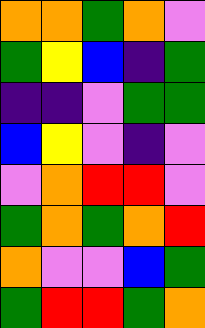[["orange", "orange", "green", "orange", "violet"], ["green", "yellow", "blue", "indigo", "green"], ["indigo", "indigo", "violet", "green", "green"], ["blue", "yellow", "violet", "indigo", "violet"], ["violet", "orange", "red", "red", "violet"], ["green", "orange", "green", "orange", "red"], ["orange", "violet", "violet", "blue", "green"], ["green", "red", "red", "green", "orange"]]